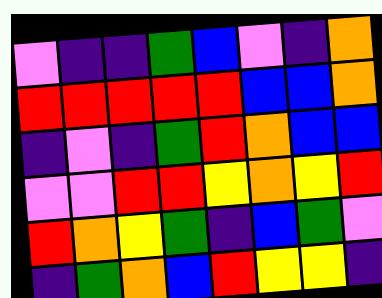[["violet", "indigo", "indigo", "green", "blue", "violet", "indigo", "orange"], ["red", "red", "red", "red", "red", "blue", "blue", "orange"], ["indigo", "violet", "indigo", "green", "red", "orange", "blue", "blue"], ["violet", "violet", "red", "red", "yellow", "orange", "yellow", "red"], ["red", "orange", "yellow", "green", "indigo", "blue", "green", "violet"], ["indigo", "green", "orange", "blue", "red", "yellow", "yellow", "indigo"]]